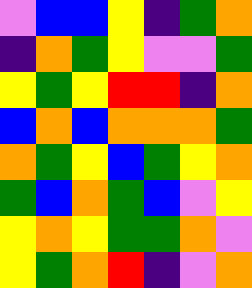[["violet", "blue", "blue", "yellow", "indigo", "green", "orange"], ["indigo", "orange", "green", "yellow", "violet", "violet", "green"], ["yellow", "green", "yellow", "red", "red", "indigo", "orange"], ["blue", "orange", "blue", "orange", "orange", "orange", "green"], ["orange", "green", "yellow", "blue", "green", "yellow", "orange"], ["green", "blue", "orange", "green", "blue", "violet", "yellow"], ["yellow", "orange", "yellow", "green", "green", "orange", "violet"], ["yellow", "green", "orange", "red", "indigo", "violet", "orange"]]